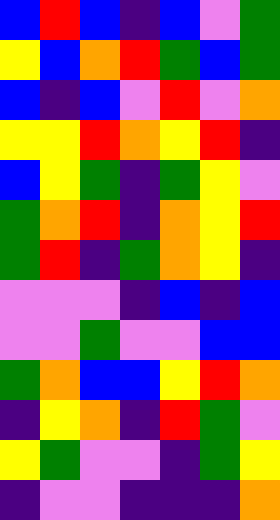[["blue", "red", "blue", "indigo", "blue", "violet", "green"], ["yellow", "blue", "orange", "red", "green", "blue", "green"], ["blue", "indigo", "blue", "violet", "red", "violet", "orange"], ["yellow", "yellow", "red", "orange", "yellow", "red", "indigo"], ["blue", "yellow", "green", "indigo", "green", "yellow", "violet"], ["green", "orange", "red", "indigo", "orange", "yellow", "red"], ["green", "red", "indigo", "green", "orange", "yellow", "indigo"], ["violet", "violet", "violet", "indigo", "blue", "indigo", "blue"], ["violet", "violet", "green", "violet", "violet", "blue", "blue"], ["green", "orange", "blue", "blue", "yellow", "red", "orange"], ["indigo", "yellow", "orange", "indigo", "red", "green", "violet"], ["yellow", "green", "violet", "violet", "indigo", "green", "yellow"], ["indigo", "violet", "violet", "indigo", "indigo", "indigo", "orange"]]